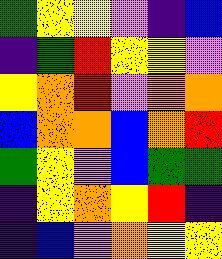[["green", "yellow", "yellow", "violet", "indigo", "blue"], ["indigo", "green", "red", "yellow", "yellow", "violet"], ["yellow", "orange", "red", "violet", "orange", "orange"], ["blue", "orange", "orange", "blue", "orange", "red"], ["green", "yellow", "violet", "blue", "green", "green"], ["indigo", "yellow", "orange", "yellow", "red", "indigo"], ["indigo", "blue", "violet", "orange", "yellow", "yellow"]]